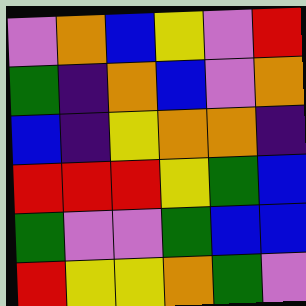[["violet", "orange", "blue", "yellow", "violet", "red"], ["green", "indigo", "orange", "blue", "violet", "orange"], ["blue", "indigo", "yellow", "orange", "orange", "indigo"], ["red", "red", "red", "yellow", "green", "blue"], ["green", "violet", "violet", "green", "blue", "blue"], ["red", "yellow", "yellow", "orange", "green", "violet"]]